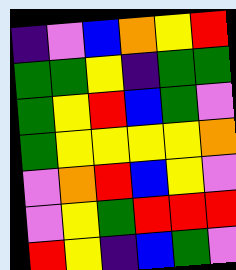[["indigo", "violet", "blue", "orange", "yellow", "red"], ["green", "green", "yellow", "indigo", "green", "green"], ["green", "yellow", "red", "blue", "green", "violet"], ["green", "yellow", "yellow", "yellow", "yellow", "orange"], ["violet", "orange", "red", "blue", "yellow", "violet"], ["violet", "yellow", "green", "red", "red", "red"], ["red", "yellow", "indigo", "blue", "green", "violet"]]